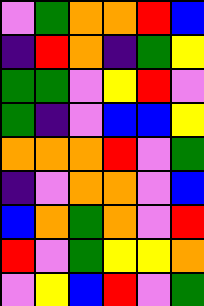[["violet", "green", "orange", "orange", "red", "blue"], ["indigo", "red", "orange", "indigo", "green", "yellow"], ["green", "green", "violet", "yellow", "red", "violet"], ["green", "indigo", "violet", "blue", "blue", "yellow"], ["orange", "orange", "orange", "red", "violet", "green"], ["indigo", "violet", "orange", "orange", "violet", "blue"], ["blue", "orange", "green", "orange", "violet", "red"], ["red", "violet", "green", "yellow", "yellow", "orange"], ["violet", "yellow", "blue", "red", "violet", "green"]]